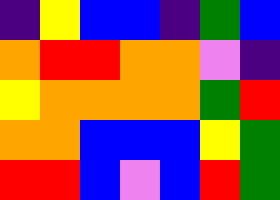[["indigo", "yellow", "blue", "blue", "indigo", "green", "blue"], ["orange", "red", "red", "orange", "orange", "violet", "indigo"], ["yellow", "orange", "orange", "orange", "orange", "green", "red"], ["orange", "orange", "blue", "blue", "blue", "yellow", "green"], ["red", "red", "blue", "violet", "blue", "red", "green"]]